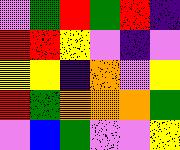[["violet", "green", "red", "green", "red", "indigo"], ["red", "red", "yellow", "violet", "indigo", "violet"], ["yellow", "yellow", "indigo", "orange", "violet", "yellow"], ["red", "green", "orange", "orange", "orange", "green"], ["violet", "blue", "green", "violet", "violet", "yellow"]]